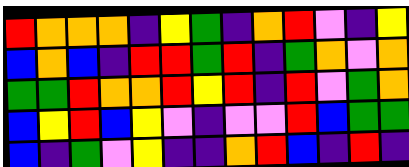[["red", "orange", "orange", "orange", "indigo", "yellow", "green", "indigo", "orange", "red", "violet", "indigo", "yellow"], ["blue", "orange", "blue", "indigo", "red", "red", "green", "red", "indigo", "green", "orange", "violet", "orange"], ["green", "green", "red", "orange", "orange", "red", "yellow", "red", "indigo", "red", "violet", "green", "orange"], ["blue", "yellow", "red", "blue", "yellow", "violet", "indigo", "violet", "violet", "red", "blue", "green", "green"], ["blue", "indigo", "green", "violet", "yellow", "indigo", "indigo", "orange", "red", "blue", "indigo", "red", "indigo"]]